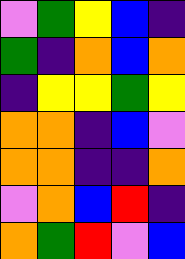[["violet", "green", "yellow", "blue", "indigo"], ["green", "indigo", "orange", "blue", "orange"], ["indigo", "yellow", "yellow", "green", "yellow"], ["orange", "orange", "indigo", "blue", "violet"], ["orange", "orange", "indigo", "indigo", "orange"], ["violet", "orange", "blue", "red", "indigo"], ["orange", "green", "red", "violet", "blue"]]